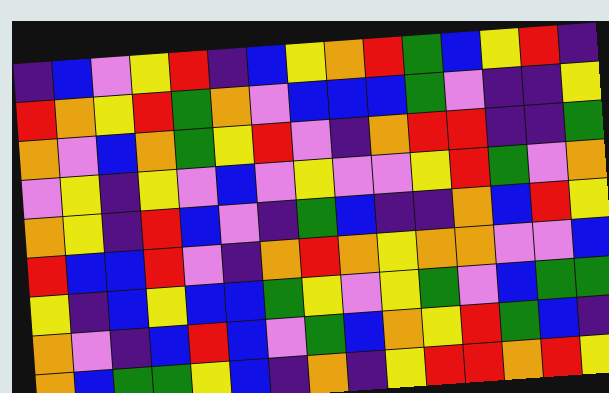[["indigo", "blue", "violet", "yellow", "red", "indigo", "blue", "yellow", "orange", "red", "green", "blue", "yellow", "red", "indigo"], ["red", "orange", "yellow", "red", "green", "orange", "violet", "blue", "blue", "blue", "green", "violet", "indigo", "indigo", "yellow"], ["orange", "violet", "blue", "orange", "green", "yellow", "red", "violet", "indigo", "orange", "red", "red", "indigo", "indigo", "green"], ["violet", "yellow", "indigo", "yellow", "violet", "blue", "violet", "yellow", "violet", "violet", "yellow", "red", "green", "violet", "orange"], ["orange", "yellow", "indigo", "red", "blue", "violet", "indigo", "green", "blue", "indigo", "indigo", "orange", "blue", "red", "yellow"], ["red", "blue", "blue", "red", "violet", "indigo", "orange", "red", "orange", "yellow", "orange", "orange", "violet", "violet", "blue"], ["yellow", "indigo", "blue", "yellow", "blue", "blue", "green", "yellow", "violet", "yellow", "green", "violet", "blue", "green", "green"], ["orange", "violet", "indigo", "blue", "red", "blue", "violet", "green", "blue", "orange", "yellow", "red", "green", "blue", "indigo"], ["orange", "blue", "green", "green", "yellow", "blue", "indigo", "orange", "indigo", "yellow", "red", "red", "orange", "red", "yellow"]]